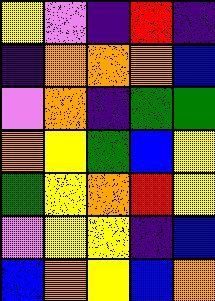[["yellow", "violet", "indigo", "red", "indigo"], ["indigo", "orange", "orange", "orange", "blue"], ["violet", "orange", "indigo", "green", "green"], ["orange", "yellow", "green", "blue", "yellow"], ["green", "yellow", "orange", "red", "yellow"], ["violet", "yellow", "yellow", "indigo", "blue"], ["blue", "orange", "yellow", "blue", "orange"]]